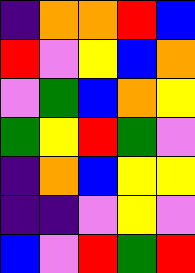[["indigo", "orange", "orange", "red", "blue"], ["red", "violet", "yellow", "blue", "orange"], ["violet", "green", "blue", "orange", "yellow"], ["green", "yellow", "red", "green", "violet"], ["indigo", "orange", "blue", "yellow", "yellow"], ["indigo", "indigo", "violet", "yellow", "violet"], ["blue", "violet", "red", "green", "red"]]